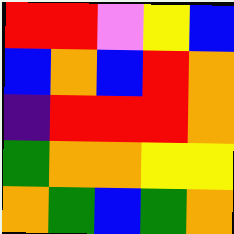[["red", "red", "violet", "yellow", "blue"], ["blue", "orange", "blue", "red", "orange"], ["indigo", "red", "red", "red", "orange"], ["green", "orange", "orange", "yellow", "yellow"], ["orange", "green", "blue", "green", "orange"]]